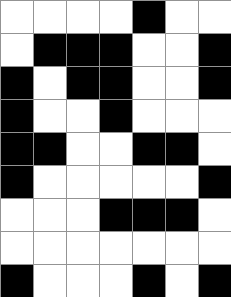[["white", "white", "white", "white", "black", "white", "white"], ["white", "black", "black", "black", "white", "white", "black"], ["black", "white", "black", "black", "white", "white", "black"], ["black", "white", "white", "black", "white", "white", "white"], ["black", "black", "white", "white", "black", "black", "white"], ["black", "white", "white", "white", "white", "white", "black"], ["white", "white", "white", "black", "black", "black", "white"], ["white", "white", "white", "white", "white", "white", "white"], ["black", "white", "white", "white", "black", "white", "black"]]